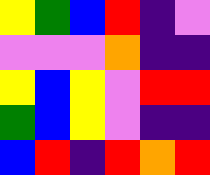[["yellow", "green", "blue", "red", "indigo", "violet"], ["violet", "violet", "violet", "orange", "indigo", "indigo"], ["yellow", "blue", "yellow", "violet", "red", "red"], ["green", "blue", "yellow", "violet", "indigo", "indigo"], ["blue", "red", "indigo", "red", "orange", "red"]]